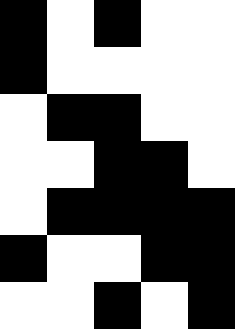[["black", "white", "black", "white", "white"], ["black", "white", "white", "white", "white"], ["white", "black", "black", "white", "white"], ["white", "white", "black", "black", "white"], ["white", "black", "black", "black", "black"], ["black", "white", "white", "black", "black"], ["white", "white", "black", "white", "black"]]